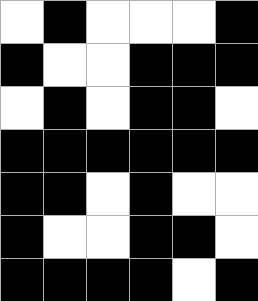[["white", "black", "white", "white", "white", "black"], ["black", "white", "white", "black", "black", "black"], ["white", "black", "white", "black", "black", "white"], ["black", "black", "black", "black", "black", "black"], ["black", "black", "white", "black", "white", "white"], ["black", "white", "white", "black", "black", "white"], ["black", "black", "black", "black", "white", "black"]]